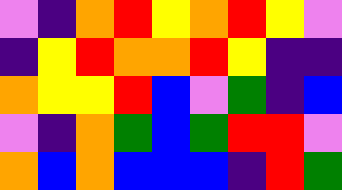[["violet", "indigo", "orange", "red", "yellow", "orange", "red", "yellow", "violet"], ["indigo", "yellow", "red", "orange", "orange", "red", "yellow", "indigo", "indigo"], ["orange", "yellow", "yellow", "red", "blue", "violet", "green", "indigo", "blue"], ["violet", "indigo", "orange", "green", "blue", "green", "red", "red", "violet"], ["orange", "blue", "orange", "blue", "blue", "blue", "indigo", "red", "green"]]